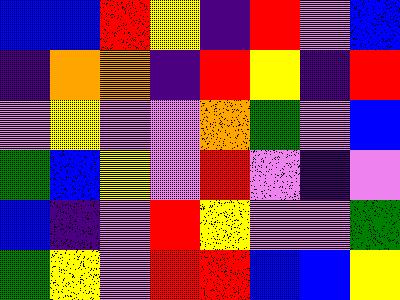[["blue", "blue", "red", "yellow", "indigo", "red", "violet", "blue"], ["indigo", "orange", "orange", "indigo", "red", "yellow", "indigo", "red"], ["violet", "yellow", "violet", "violet", "orange", "green", "violet", "blue"], ["green", "blue", "yellow", "violet", "red", "violet", "indigo", "violet"], ["blue", "indigo", "violet", "red", "yellow", "violet", "violet", "green"], ["green", "yellow", "violet", "red", "red", "blue", "blue", "yellow"]]